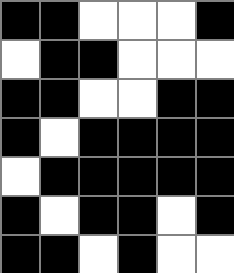[["black", "black", "white", "white", "white", "black"], ["white", "black", "black", "white", "white", "white"], ["black", "black", "white", "white", "black", "black"], ["black", "white", "black", "black", "black", "black"], ["white", "black", "black", "black", "black", "black"], ["black", "white", "black", "black", "white", "black"], ["black", "black", "white", "black", "white", "white"]]